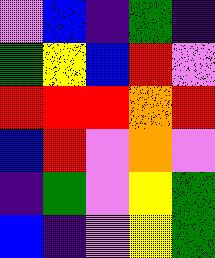[["violet", "blue", "indigo", "green", "indigo"], ["green", "yellow", "blue", "red", "violet"], ["red", "red", "red", "orange", "red"], ["blue", "red", "violet", "orange", "violet"], ["indigo", "green", "violet", "yellow", "green"], ["blue", "indigo", "violet", "yellow", "green"]]